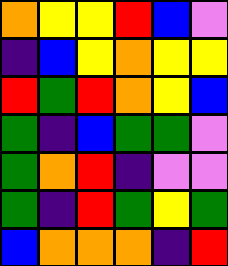[["orange", "yellow", "yellow", "red", "blue", "violet"], ["indigo", "blue", "yellow", "orange", "yellow", "yellow"], ["red", "green", "red", "orange", "yellow", "blue"], ["green", "indigo", "blue", "green", "green", "violet"], ["green", "orange", "red", "indigo", "violet", "violet"], ["green", "indigo", "red", "green", "yellow", "green"], ["blue", "orange", "orange", "orange", "indigo", "red"]]